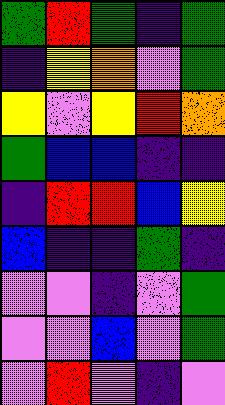[["green", "red", "green", "indigo", "green"], ["indigo", "yellow", "orange", "violet", "green"], ["yellow", "violet", "yellow", "red", "orange"], ["green", "blue", "blue", "indigo", "indigo"], ["indigo", "red", "red", "blue", "yellow"], ["blue", "indigo", "indigo", "green", "indigo"], ["violet", "violet", "indigo", "violet", "green"], ["violet", "violet", "blue", "violet", "green"], ["violet", "red", "violet", "indigo", "violet"]]